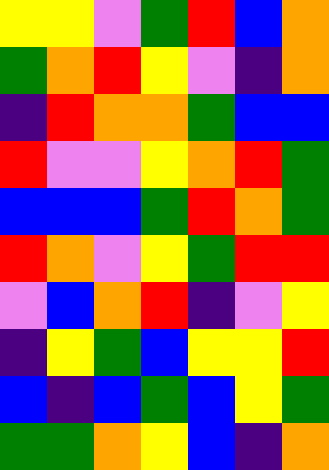[["yellow", "yellow", "violet", "green", "red", "blue", "orange"], ["green", "orange", "red", "yellow", "violet", "indigo", "orange"], ["indigo", "red", "orange", "orange", "green", "blue", "blue"], ["red", "violet", "violet", "yellow", "orange", "red", "green"], ["blue", "blue", "blue", "green", "red", "orange", "green"], ["red", "orange", "violet", "yellow", "green", "red", "red"], ["violet", "blue", "orange", "red", "indigo", "violet", "yellow"], ["indigo", "yellow", "green", "blue", "yellow", "yellow", "red"], ["blue", "indigo", "blue", "green", "blue", "yellow", "green"], ["green", "green", "orange", "yellow", "blue", "indigo", "orange"]]